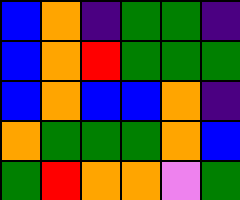[["blue", "orange", "indigo", "green", "green", "indigo"], ["blue", "orange", "red", "green", "green", "green"], ["blue", "orange", "blue", "blue", "orange", "indigo"], ["orange", "green", "green", "green", "orange", "blue"], ["green", "red", "orange", "orange", "violet", "green"]]